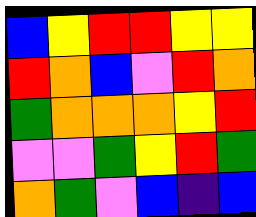[["blue", "yellow", "red", "red", "yellow", "yellow"], ["red", "orange", "blue", "violet", "red", "orange"], ["green", "orange", "orange", "orange", "yellow", "red"], ["violet", "violet", "green", "yellow", "red", "green"], ["orange", "green", "violet", "blue", "indigo", "blue"]]